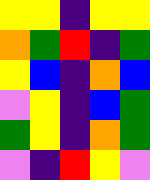[["yellow", "yellow", "indigo", "yellow", "yellow"], ["orange", "green", "red", "indigo", "green"], ["yellow", "blue", "indigo", "orange", "blue"], ["violet", "yellow", "indigo", "blue", "green"], ["green", "yellow", "indigo", "orange", "green"], ["violet", "indigo", "red", "yellow", "violet"]]